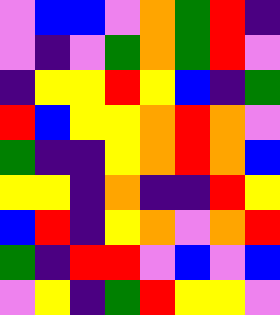[["violet", "blue", "blue", "violet", "orange", "green", "red", "indigo"], ["violet", "indigo", "violet", "green", "orange", "green", "red", "violet"], ["indigo", "yellow", "yellow", "red", "yellow", "blue", "indigo", "green"], ["red", "blue", "yellow", "yellow", "orange", "red", "orange", "violet"], ["green", "indigo", "indigo", "yellow", "orange", "red", "orange", "blue"], ["yellow", "yellow", "indigo", "orange", "indigo", "indigo", "red", "yellow"], ["blue", "red", "indigo", "yellow", "orange", "violet", "orange", "red"], ["green", "indigo", "red", "red", "violet", "blue", "violet", "blue"], ["violet", "yellow", "indigo", "green", "red", "yellow", "yellow", "violet"]]